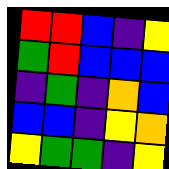[["red", "red", "blue", "indigo", "yellow"], ["green", "red", "blue", "blue", "blue"], ["indigo", "green", "indigo", "orange", "blue"], ["blue", "blue", "indigo", "yellow", "orange"], ["yellow", "green", "green", "indigo", "yellow"]]